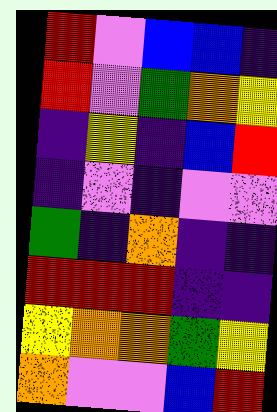[["red", "violet", "blue", "blue", "indigo"], ["red", "violet", "green", "orange", "yellow"], ["indigo", "yellow", "indigo", "blue", "red"], ["indigo", "violet", "indigo", "violet", "violet"], ["green", "indigo", "orange", "indigo", "indigo"], ["red", "red", "red", "indigo", "indigo"], ["yellow", "orange", "orange", "green", "yellow"], ["orange", "violet", "violet", "blue", "red"]]